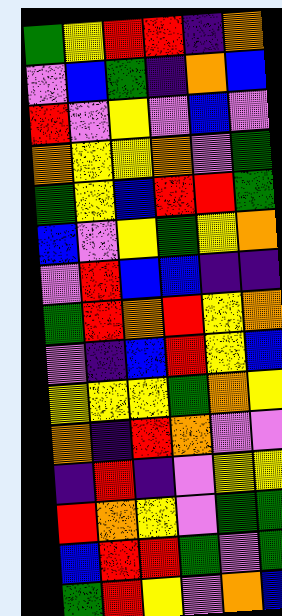[["green", "yellow", "red", "red", "indigo", "orange"], ["violet", "blue", "green", "indigo", "orange", "blue"], ["red", "violet", "yellow", "violet", "blue", "violet"], ["orange", "yellow", "yellow", "orange", "violet", "green"], ["green", "yellow", "blue", "red", "red", "green"], ["blue", "violet", "yellow", "green", "yellow", "orange"], ["violet", "red", "blue", "blue", "indigo", "indigo"], ["green", "red", "orange", "red", "yellow", "orange"], ["violet", "indigo", "blue", "red", "yellow", "blue"], ["yellow", "yellow", "yellow", "green", "orange", "yellow"], ["orange", "indigo", "red", "orange", "violet", "violet"], ["indigo", "red", "indigo", "violet", "yellow", "yellow"], ["red", "orange", "yellow", "violet", "green", "green"], ["blue", "red", "red", "green", "violet", "green"], ["green", "red", "yellow", "violet", "orange", "blue"]]